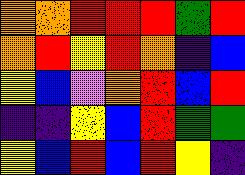[["orange", "orange", "red", "red", "red", "green", "red"], ["orange", "red", "yellow", "red", "orange", "indigo", "blue"], ["yellow", "blue", "violet", "orange", "red", "blue", "red"], ["indigo", "indigo", "yellow", "blue", "red", "green", "green"], ["yellow", "blue", "red", "blue", "red", "yellow", "indigo"]]